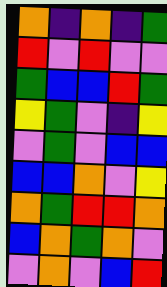[["orange", "indigo", "orange", "indigo", "green"], ["red", "violet", "red", "violet", "violet"], ["green", "blue", "blue", "red", "green"], ["yellow", "green", "violet", "indigo", "yellow"], ["violet", "green", "violet", "blue", "blue"], ["blue", "blue", "orange", "violet", "yellow"], ["orange", "green", "red", "red", "orange"], ["blue", "orange", "green", "orange", "violet"], ["violet", "orange", "violet", "blue", "red"]]